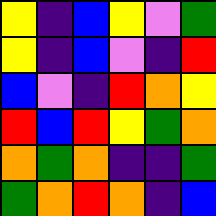[["yellow", "indigo", "blue", "yellow", "violet", "green"], ["yellow", "indigo", "blue", "violet", "indigo", "red"], ["blue", "violet", "indigo", "red", "orange", "yellow"], ["red", "blue", "red", "yellow", "green", "orange"], ["orange", "green", "orange", "indigo", "indigo", "green"], ["green", "orange", "red", "orange", "indigo", "blue"]]